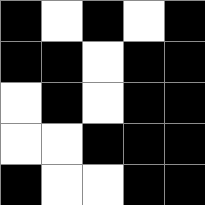[["black", "white", "black", "white", "black"], ["black", "black", "white", "black", "black"], ["white", "black", "white", "black", "black"], ["white", "white", "black", "black", "black"], ["black", "white", "white", "black", "black"]]